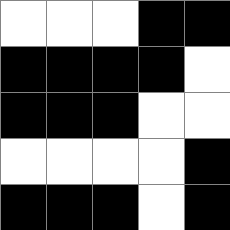[["white", "white", "white", "black", "black"], ["black", "black", "black", "black", "white"], ["black", "black", "black", "white", "white"], ["white", "white", "white", "white", "black"], ["black", "black", "black", "white", "black"]]